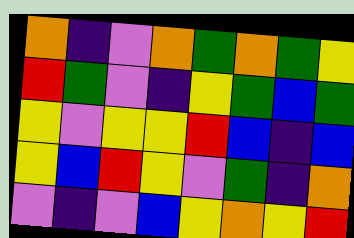[["orange", "indigo", "violet", "orange", "green", "orange", "green", "yellow"], ["red", "green", "violet", "indigo", "yellow", "green", "blue", "green"], ["yellow", "violet", "yellow", "yellow", "red", "blue", "indigo", "blue"], ["yellow", "blue", "red", "yellow", "violet", "green", "indigo", "orange"], ["violet", "indigo", "violet", "blue", "yellow", "orange", "yellow", "red"]]